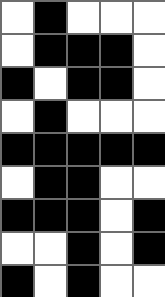[["white", "black", "white", "white", "white"], ["white", "black", "black", "black", "white"], ["black", "white", "black", "black", "white"], ["white", "black", "white", "white", "white"], ["black", "black", "black", "black", "black"], ["white", "black", "black", "white", "white"], ["black", "black", "black", "white", "black"], ["white", "white", "black", "white", "black"], ["black", "white", "black", "white", "white"]]